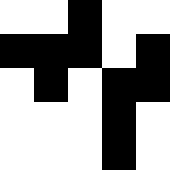[["white", "white", "black", "white", "white"], ["black", "black", "black", "white", "black"], ["white", "black", "white", "black", "black"], ["white", "white", "white", "black", "white"], ["white", "white", "white", "black", "white"]]